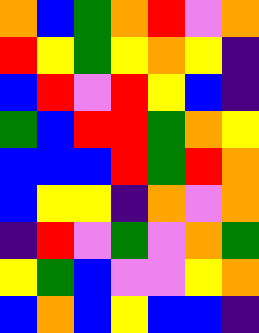[["orange", "blue", "green", "orange", "red", "violet", "orange"], ["red", "yellow", "green", "yellow", "orange", "yellow", "indigo"], ["blue", "red", "violet", "red", "yellow", "blue", "indigo"], ["green", "blue", "red", "red", "green", "orange", "yellow"], ["blue", "blue", "blue", "red", "green", "red", "orange"], ["blue", "yellow", "yellow", "indigo", "orange", "violet", "orange"], ["indigo", "red", "violet", "green", "violet", "orange", "green"], ["yellow", "green", "blue", "violet", "violet", "yellow", "orange"], ["blue", "orange", "blue", "yellow", "blue", "blue", "indigo"]]